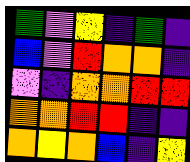[["green", "violet", "yellow", "indigo", "green", "indigo"], ["blue", "violet", "red", "orange", "orange", "indigo"], ["violet", "indigo", "orange", "orange", "red", "red"], ["orange", "orange", "red", "red", "indigo", "indigo"], ["orange", "yellow", "orange", "blue", "indigo", "yellow"]]